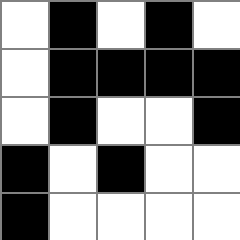[["white", "black", "white", "black", "white"], ["white", "black", "black", "black", "black"], ["white", "black", "white", "white", "black"], ["black", "white", "black", "white", "white"], ["black", "white", "white", "white", "white"]]